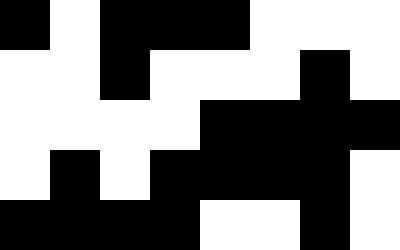[["black", "white", "black", "black", "black", "white", "white", "white"], ["white", "white", "black", "white", "white", "white", "black", "white"], ["white", "white", "white", "white", "black", "black", "black", "black"], ["white", "black", "white", "black", "black", "black", "black", "white"], ["black", "black", "black", "black", "white", "white", "black", "white"]]